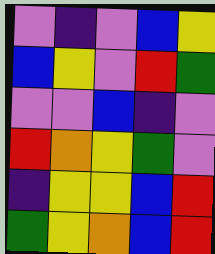[["violet", "indigo", "violet", "blue", "yellow"], ["blue", "yellow", "violet", "red", "green"], ["violet", "violet", "blue", "indigo", "violet"], ["red", "orange", "yellow", "green", "violet"], ["indigo", "yellow", "yellow", "blue", "red"], ["green", "yellow", "orange", "blue", "red"]]